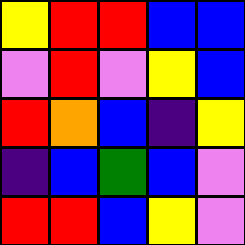[["yellow", "red", "red", "blue", "blue"], ["violet", "red", "violet", "yellow", "blue"], ["red", "orange", "blue", "indigo", "yellow"], ["indigo", "blue", "green", "blue", "violet"], ["red", "red", "blue", "yellow", "violet"]]